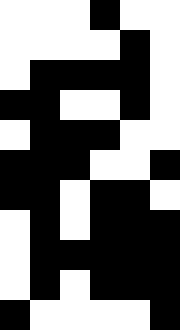[["white", "white", "white", "black", "white", "white"], ["white", "white", "white", "white", "black", "white"], ["white", "black", "black", "black", "black", "white"], ["black", "black", "white", "white", "black", "white"], ["white", "black", "black", "black", "white", "white"], ["black", "black", "black", "white", "white", "black"], ["black", "black", "white", "black", "black", "white"], ["white", "black", "white", "black", "black", "black"], ["white", "black", "black", "black", "black", "black"], ["white", "black", "white", "black", "black", "black"], ["black", "white", "white", "white", "white", "black"]]